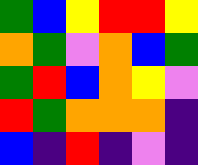[["green", "blue", "yellow", "red", "red", "yellow"], ["orange", "green", "violet", "orange", "blue", "green"], ["green", "red", "blue", "orange", "yellow", "violet"], ["red", "green", "orange", "orange", "orange", "indigo"], ["blue", "indigo", "red", "indigo", "violet", "indigo"]]